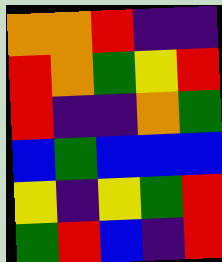[["orange", "orange", "red", "indigo", "indigo"], ["red", "orange", "green", "yellow", "red"], ["red", "indigo", "indigo", "orange", "green"], ["blue", "green", "blue", "blue", "blue"], ["yellow", "indigo", "yellow", "green", "red"], ["green", "red", "blue", "indigo", "red"]]